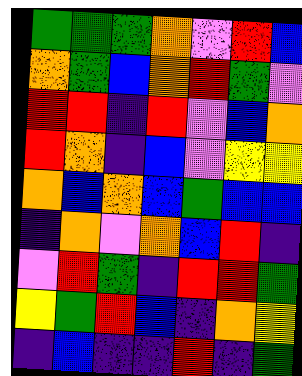[["green", "green", "green", "orange", "violet", "red", "blue"], ["orange", "green", "blue", "orange", "red", "green", "violet"], ["red", "red", "indigo", "red", "violet", "blue", "orange"], ["red", "orange", "indigo", "blue", "violet", "yellow", "yellow"], ["orange", "blue", "orange", "blue", "green", "blue", "blue"], ["indigo", "orange", "violet", "orange", "blue", "red", "indigo"], ["violet", "red", "green", "indigo", "red", "red", "green"], ["yellow", "green", "red", "blue", "indigo", "orange", "yellow"], ["indigo", "blue", "indigo", "indigo", "red", "indigo", "green"]]